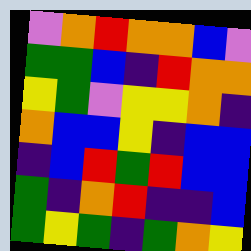[["violet", "orange", "red", "orange", "orange", "blue", "violet"], ["green", "green", "blue", "indigo", "red", "orange", "orange"], ["yellow", "green", "violet", "yellow", "yellow", "orange", "indigo"], ["orange", "blue", "blue", "yellow", "indigo", "blue", "blue"], ["indigo", "blue", "red", "green", "red", "blue", "blue"], ["green", "indigo", "orange", "red", "indigo", "indigo", "blue"], ["green", "yellow", "green", "indigo", "green", "orange", "yellow"]]